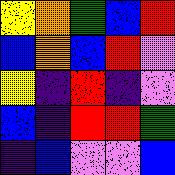[["yellow", "orange", "green", "blue", "red"], ["blue", "orange", "blue", "red", "violet"], ["yellow", "indigo", "red", "indigo", "violet"], ["blue", "indigo", "red", "red", "green"], ["indigo", "blue", "violet", "violet", "blue"]]